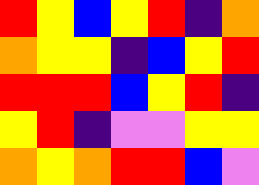[["red", "yellow", "blue", "yellow", "red", "indigo", "orange"], ["orange", "yellow", "yellow", "indigo", "blue", "yellow", "red"], ["red", "red", "red", "blue", "yellow", "red", "indigo"], ["yellow", "red", "indigo", "violet", "violet", "yellow", "yellow"], ["orange", "yellow", "orange", "red", "red", "blue", "violet"]]